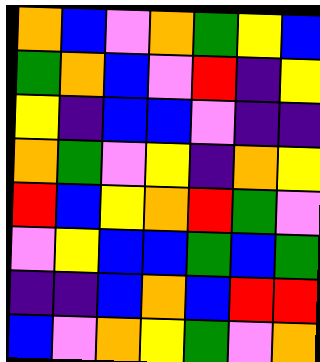[["orange", "blue", "violet", "orange", "green", "yellow", "blue"], ["green", "orange", "blue", "violet", "red", "indigo", "yellow"], ["yellow", "indigo", "blue", "blue", "violet", "indigo", "indigo"], ["orange", "green", "violet", "yellow", "indigo", "orange", "yellow"], ["red", "blue", "yellow", "orange", "red", "green", "violet"], ["violet", "yellow", "blue", "blue", "green", "blue", "green"], ["indigo", "indigo", "blue", "orange", "blue", "red", "red"], ["blue", "violet", "orange", "yellow", "green", "violet", "orange"]]